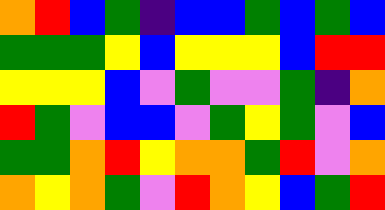[["orange", "red", "blue", "green", "indigo", "blue", "blue", "green", "blue", "green", "blue"], ["green", "green", "green", "yellow", "blue", "yellow", "yellow", "yellow", "blue", "red", "red"], ["yellow", "yellow", "yellow", "blue", "violet", "green", "violet", "violet", "green", "indigo", "orange"], ["red", "green", "violet", "blue", "blue", "violet", "green", "yellow", "green", "violet", "blue"], ["green", "green", "orange", "red", "yellow", "orange", "orange", "green", "red", "violet", "orange"], ["orange", "yellow", "orange", "green", "violet", "red", "orange", "yellow", "blue", "green", "red"]]